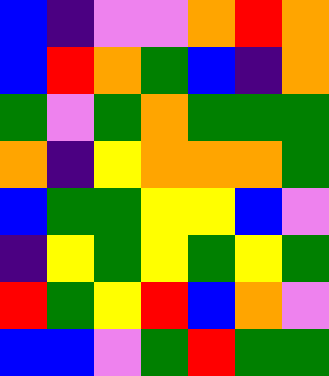[["blue", "indigo", "violet", "violet", "orange", "red", "orange"], ["blue", "red", "orange", "green", "blue", "indigo", "orange"], ["green", "violet", "green", "orange", "green", "green", "green"], ["orange", "indigo", "yellow", "orange", "orange", "orange", "green"], ["blue", "green", "green", "yellow", "yellow", "blue", "violet"], ["indigo", "yellow", "green", "yellow", "green", "yellow", "green"], ["red", "green", "yellow", "red", "blue", "orange", "violet"], ["blue", "blue", "violet", "green", "red", "green", "green"]]